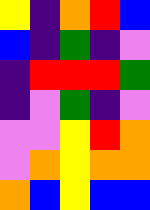[["yellow", "indigo", "orange", "red", "blue"], ["blue", "indigo", "green", "indigo", "violet"], ["indigo", "red", "red", "red", "green"], ["indigo", "violet", "green", "indigo", "violet"], ["violet", "violet", "yellow", "red", "orange"], ["violet", "orange", "yellow", "orange", "orange"], ["orange", "blue", "yellow", "blue", "blue"]]